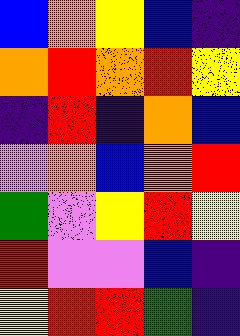[["blue", "orange", "yellow", "blue", "indigo"], ["orange", "red", "orange", "red", "yellow"], ["indigo", "red", "indigo", "orange", "blue"], ["violet", "orange", "blue", "orange", "red"], ["green", "violet", "yellow", "red", "yellow"], ["red", "violet", "violet", "blue", "indigo"], ["yellow", "red", "red", "green", "indigo"]]